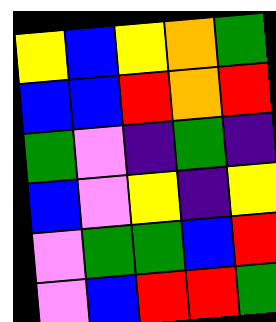[["yellow", "blue", "yellow", "orange", "green"], ["blue", "blue", "red", "orange", "red"], ["green", "violet", "indigo", "green", "indigo"], ["blue", "violet", "yellow", "indigo", "yellow"], ["violet", "green", "green", "blue", "red"], ["violet", "blue", "red", "red", "green"]]